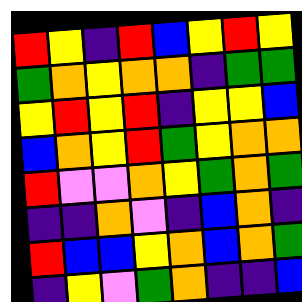[["red", "yellow", "indigo", "red", "blue", "yellow", "red", "yellow"], ["green", "orange", "yellow", "orange", "orange", "indigo", "green", "green"], ["yellow", "red", "yellow", "red", "indigo", "yellow", "yellow", "blue"], ["blue", "orange", "yellow", "red", "green", "yellow", "orange", "orange"], ["red", "violet", "violet", "orange", "yellow", "green", "orange", "green"], ["indigo", "indigo", "orange", "violet", "indigo", "blue", "orange", "indigo"], ["red", "blue", "blue", "yellow", "orange", "blue", "orange", "green"], ["indigo", "yellow", "violet", "green", "orange", "indigo", "indigo", "blue"]]